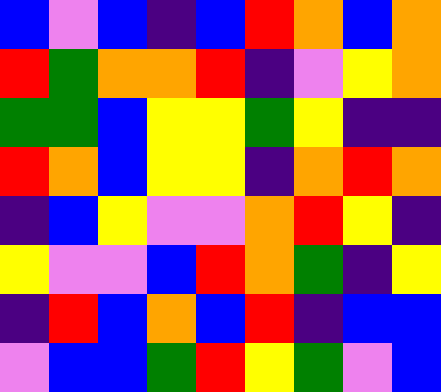[["blue", "violet", "blue", "indigo", "blue", "red", "orange", "blue", "orange"], ["red", "green", "orange", "orange", "red", "indigo", "violet", "yellow", "orange"], ["green", "green", "blue", "yellow", "yellow", "green", "yellow", "indigo", "indigo"], ["red", "orange", "blue", "yellow", "yellow", "indigo", "orange", "red", "orange"], ["indigo", "blue", "yellow", "violet", "violet", "orange", "red", "yellow", "indigo"], ["yellow", "violet", "violet", "blue", "red", "orange", "green", "indigo", "yellow"], ["indigo", "red", "blue", "orange", "blue", "red", "indigo", "blue", "blue"], ["violet", "blue", "blue", "green", "red", "yellow", "green", "violet", "blue"]]